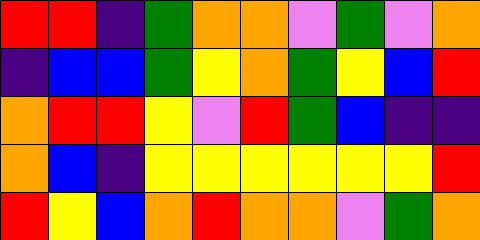[["red", "red", "indigo", "green", "orange", "orange", "violet", "green", "violet", "orange"], ["indigo", "blue", "blue", "green", "yellow", "orange", "green", "yellow", "blue", "red"], ["orange", "red", "red", "yellow", "violet", "red", "green", "blue", "indigo", "indigo"], ["orange", "blue", "indigo", "yellow", "yellow", "yellow", "yellow", "yellow", "yellow", "red"], ["red", "yellow", "blue", "orange", "red", "orange", "orange", "violet", "green", "orange"]]